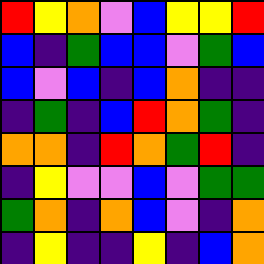[["red", "yellow", "orange", "violet", "blue", "yellow", "yellow", "red"], ["blue", "indigo", "green", "blue", "blue", "violet", "green", "blue"], ["blue", "violet", "blue", "indigo", "blue", "orange", "indigo", "indigo"], ["indigo", "green", "indigo", "blue", "red", "orange", "green", "indigo"], ["orange", "orange", "indigo", "red", "orange", "green", "red", "indigo"], ["indigo", "yellow", "violet", "violet", "blue", "violet", "green", "green"], ["green", "orange", "indigo", "orange", "blue", "violet", "indigo", "orange"], ["indigo", "yellow", "indigo", "indigo", "yellow", "indigo", "blue", "orange"]]